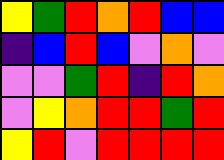[["yellow", "green", "red", "orange", "red", "blue", "blue"], ["indigo", "blue", "red", "blue", "violet", "orange", "violet"], ["violet", "violet", "green", "red", "indigo", "red", "orange"], ["violet", "yellow", "orange", "red", "red", "green", "red"], ["yellow", "red", "violet", "red", "red", "red", "red"]]